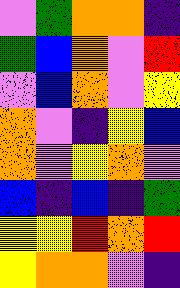[["violet", "green", "orange", "orange", "indigo"], ["green", "blue", "orange", "violet", "red"], ["violet", "blue", "orange", "violet", "yellow"], ["orange", "violet", "indigo", "yellow", "blue"], ["orange", "violet", "yellow", "orange", "violet"], ["blue", "indigo", "blue", "indigo", "green"], ["yellow", "yellow", "red", "orange", "red"], ["yellow", "orange", "orange", "violet", "indigo"]]